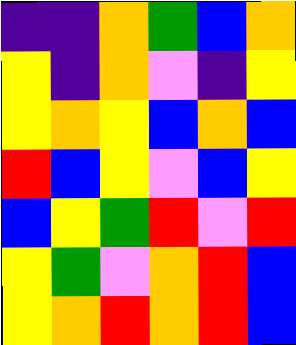[["indigo", "indigo", "orange", "green", "blue", "orange"], ["yellow", "indigo", "orange", "violet", "indigo", "yellow"], ["yellow", "orange", "yellow", "blue", "orange", "blue"], ["red", "blue", "yellow", "violet", "blue", "yellow"], ["blue", "yellow", "green", "red", "violet", "red"], ["yellow", "green", "violet", "orange", "red", "blue"], ["yellow", "orange", "red", "orange", "red", "blue"]]